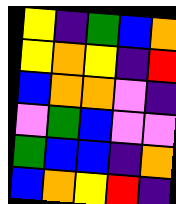[["yellow", "indigo", "green", "blue", "orange"], ["yellow", "orange", "yellow", "indigo", "red"], ["blue", "orange", "orange", "violet", "indigo"], ["violet", "green", "blue", "violet", "violet"], ["green", "blue", "blue", "indigo", "orange"], ["blue", "orange", "yellow", "red", "indigo"]]